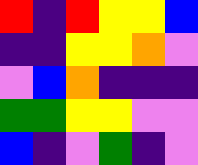[["red", "indigo", "red", "yellow", "yellow", "blue"], ["indigo", "indigo", "yellow", "yellow", "orange", "violet"], ["violet", "blue", "orange", "indigo", "indigo", "indigo"], ["green", "green", "yellow", "yellow", "violet", "violet"], ["blue", "indigo", "violet", "green", "indigo", "violet"]]